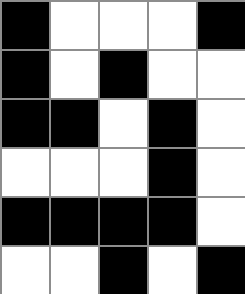[["black", "white", "white", "white", "black"], ["black", "white", "black", "white", "white"], ["black", "black", "white", "black", "white"], ["white", "white", "white", "black", "white"], ["black", "black", "black", "black", "white"], ["white", "white", "black", "white", "black"]]